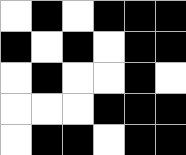[["white", "black", "white", "black", "black", "black"], ["black", "white", "black", "white", "black", "black"], ["white", "black", "white", "white", "black", "white"], ["white", "white", "white", "black", "black", "black"], ["white", "black", "black", "white", "black", "black"]]